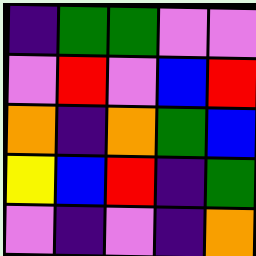[["indigo", "green", "green", "violet", "violet"], ["violet", "red", "violet", "blue", "red"], ["orange", "indigo", "orange", "green", "blue"], ["yellow", "blue", "red", "indigo", "green"], ["violet", "indigo", "violet", "indigo", "orange"]]